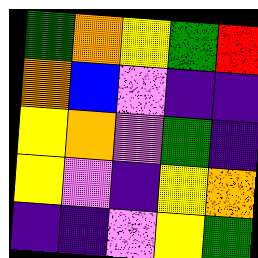[["green", "orange", "yellow", "green", "red"], ["orange", "blue", "violet", "indigo", "indigo"], ["yellow", "orange", "violet", "green", "indigo"], ["yellow", "violet", "indigo", "yellow", "orange"], ["indigo", "indigo", "violet", "yellow", "green"]]